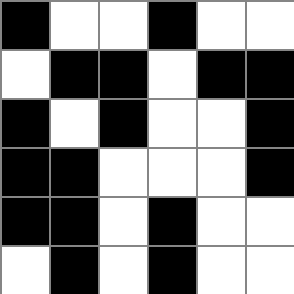[["black", "white", "white", "black", "white", "white"], ["white", "black", "black", "white", "black", "black"], ["black", "white", "black", "white", "white", "black"], ["black", "black", "white", "white", "white", "black"], ["black", "black", "white", "black", "white", "white"], ["white", "black", "white", "black", "white", "white"]]